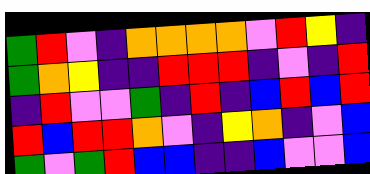[["green", "red", "violet", "indigo", "orange", "orange", "orange", "orange", "violet", "red", "yellow", "indigo"], ["green", "orange", "yellow", "indigo", "indigo", "red", "red", "red", "indigo", "violet", "indigo", "red"], ["indigo", "red", "violet", "violet", "green", "indigo", "red", "indigo", "blue", "red", "blue", "red"], ["red", "blue", "red", "red", "orange", "violet", "indigo", "yellow", "orange", "indigo", "violet", "blue"], ["green", "violet", "green", "red", "blue", "blue", "indigo", "indigo", "blue", "violet", "violet", "blue"]]